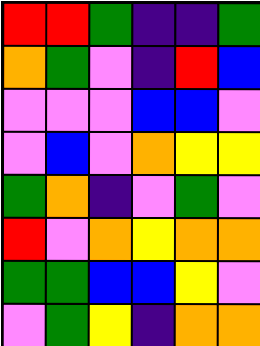[["red", "red", "green", "indigo", "indigo", "green"], ["orange", "green", "violet", "indigo", "red", "blue"], ["violet", "violet", "violet", "blue", "blue", "violet"], ["violet", "blue", "violet", "orange", "yellow", "yellow"], ["green", "orange", "indigo", "violet", "green", "violet"], ["red", "violet", "orange", "yellow", "orange", "orange"], ["green", "green", "blue", "blue", "yellow", "violet"], ["violet", "green", "yellow", "indigo", "orange", "orange"]]